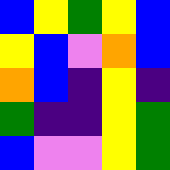[["blue", "yellow", "green", "yellow", "blue"], ["yellow", "blue", "violet", "orange", "blue"], ["orange", "blue", "indigo", "yellow", "indigo"], ["green", "indigo", "indigo", "yellow", "green"], ["blue", "violet", "violet", "yellow", "green"]]